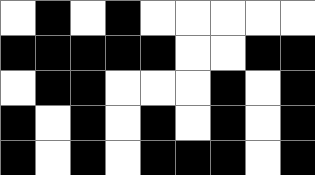[["white", "black", "white", "black", "white", "white", "white", "white", "white"], ["black", "black", "black", "black", "black", "white", "white", "black", "black"], ["white", "black", "black", "white", "white", "white", "black", "white", "black"], ["black", "white", "black", "white", "black", "white", "black", "white", "black"], ["black", "white", "black", "white", "black", "black", "black", "white", "black"]]